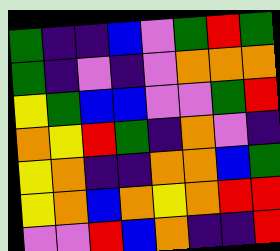[["green", "indigo", "indigo", "blue", "violet", "green", "red", "green"], ["green", "indigo", "violet", "indigo", "violet", "orange", "orange", "orange"], ["yellow", "green", "blue", "blue", "violet", "violet", "green", "red"], ["orange", "yellow", "red", "green", "indigo", "orange", "violet", "indigo"], ["yellow", "orange", "indigo", "indigo", "orange", "orange", "blue", "green"], ["yellow", "orange", "blue", "orange", "yellow", "orange", "red", "red"], ["violet", "violet", "red", "blue", "orange", "indigo", "indigo", "red"]]